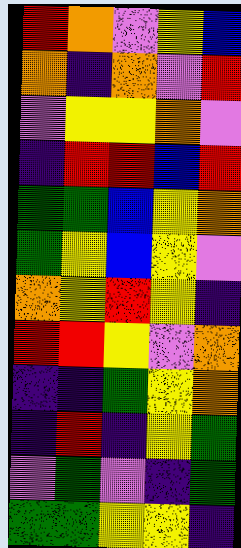[["red", "orange", "violet", "yellow", "blue"], ["orange", "indigo", "orange", "violet", "red"], ["violet", "yellow", "yellow", "orange", "violet"], ["indigo", "red", "red", "blue", "red"], ["green", "green", "blue", "yellow", "orange"], ["green", "yellow", "blue", "yellow", "violet"], ["orange", "yellow", "red", "yellow", "indigo"], ["red", "red", "yellow", "violet", "orange"], ["indigo", "indigo", "green", "yellow", "orange"], ["indigo", "red", "indigo", "yellow", "green"], ["violet", "green", "violet", "indigo", "green"], ["green", "green", "yellow", "yellow", "indigo"]]